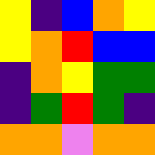[["yellow", "indigo", "blue", "orange", "yellow"], ["yellow", "orange", "red", "blue", "blue"], ["indigo", "orange", "yellow", "green", "green"], ["indigo", "green", "red", "green", "indigo"], ["orange", "orange", "violet", "orange", "orange"]]